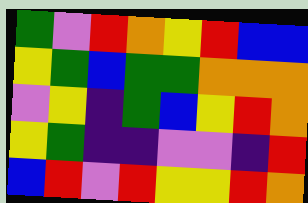[["green", "violet", "red", "orange", "yellow", "red", "blue", "blue"], ["yellow", "green", "blue", "green", "green", "orange", "orange", "orange"], ["violet", "yellow", "indigo", "green", "blue", "yellow", "red", "orange"], ["yellow", "green", "indigo", "indigo", "violet", "violet", "indigo", "red"], ["blue", "red", "violet", "red", "yellow", "yellow", "red", "orange"]]